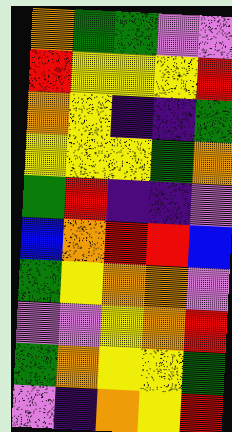[["orange", "green", "green", "violet", "violet"], ["red", "yellow", "yellow", "yellow", "red"], ["orange", "yellow", "indigo", "indigo", "green"], ["yellow", "yellow", "yellow", "green", "orange"], ["green", "red", "indigo", "indigo", "violet"], ["blue", "orange", "red", "red", "blue"], ["green", "yellow", "orange", "orange", "violet"], ["violet", "violet", "yellow", "orange", "red"], ["green", "orange", "yellow", "yellow", "green"], ["violet", "indigo", "orange", "yellow", "red"]]